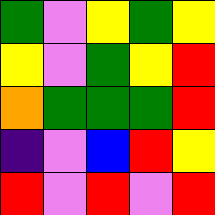[["green", "violet", "yellow", "green", "yellow"], ["yellow", "violet", "green", "yellow", "red"], ["orange", "green", "green", "green", "red"], ["indigo", "violet", "blue", "red", "yellow"], ["red", "violet", "red", "violet", "red"]]